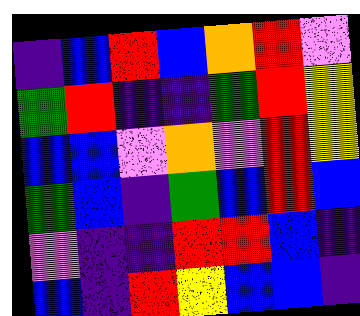[["indigo", "blue", "red", "blue", "orange", "red", "violet"], ["green", "red", "indigo", "indigo", "green", "red", "yellow"], ["blue", "blue", "violet", "orange", "violet", "red", "yellow"], ["green", "blue", "indigo", "green", "blue", "red", "blue"], ["violet", "indigo", "indigo", "red", "red", "blue", "indigo"], ["blue", "indigo", "red", "yellow", "blue", "blue", "indigo"]]